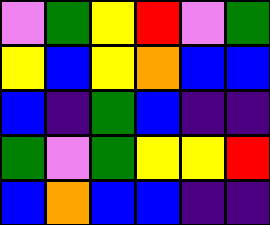[["violet", "green", "yellow", "red", "violet", "green"], ["yellow", "blue", "yellow", "orange", "blue", "blue"], ["blue", "indigo", "green", "blue", "indigo", "indigo"], ["green", "violet", "green", "yellow", "yellow", "red"], ["blue", "orange", "blue", "blue", "indigo", "indigo"]]